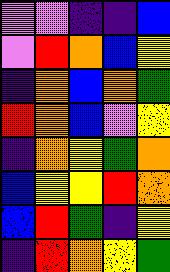[["violet", "violet", "indigo", "indigo", "blue"], ["violet", "red", "orange", "blue", "yellow"], ["indigo", "orange", "blue", "orange", "green"], ["red", "orange", "blue", "violet", "yellow"], ["indigo", "orange", "yellow", "green", "orange"], ["blue", "yellow", "yellow", "red", "orange"], ["blue", "red", "green", "indigo", "yellow"], ["indigo", "red", "orange", "yellow", "green"]]